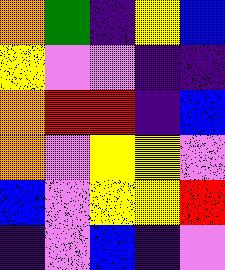[["orange", "green", "indigo", "yellow", "blue"], ["yellow", "violet", "violet", "indigo", "indigo"], ["orange", "red", "red", "indigo", "blue"], ["orange", "violet", "yellow", "yellow", "violet"], ["blue", "violet", "yellow", "yellow", "red"], ["indigo", "violet", "blue", "indigo", "violet"]]